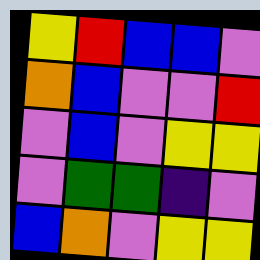[["yellow", "red", "blue", "blue", "violet"], ["orange", "blue", "violet", "violet", "red"], ["violet", "blue", "violet", "yellow", "yellow"], ["violet", "green", "green", "indigo", "violet"], ["blue", "orange", "violet", "yellow", "yellow"]]